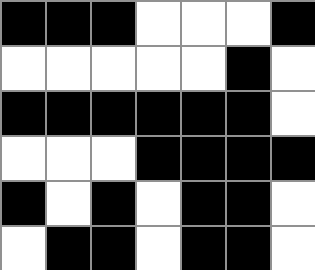[["black", "black", "black", "white", "white", "white", "black"], ["white", "white", "white", "white", "white", "black", "white"], ["black", "black", "black", "black", "black", "black", "white"], ["white", "white", "white", "black", "black", "black", "black"], ["black", "white", "black", "white", "black", "black", "white"], ["white", "black", "black", "white", "black", "black", "white"]]